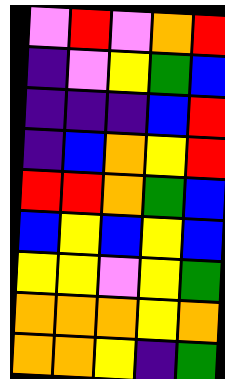[["violet", "red", "violet", "orange", "red"], ["indigo", "violet", "yellow", "green", "blue"], ["indigo", "indigo", "indigo", "blue", "red"], ["indigo", "blue", "orange", "yellow", "red"], ["red", "red", "orange", "green", "blue"], ["blue", "yellow", "blue", "yellow", "blue"], ["yellow", "yellow", "violet", "yellow", "green"], ["orange", "orange", "orange", "yellow", "orange"], ["orange", "orange", "yellow", "indigo", "green"]]